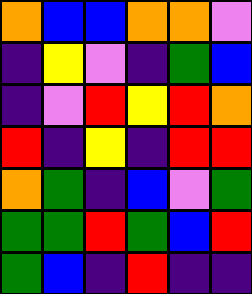[["orange", "blue", "blue", "orange", "orange", "violet"], ["indigo", "yellow", "violet", "indigo", "green", "blue"], ["indigo", "violet", "red", "yellow", "red", "orange"], ["red", "indigo", "yellow", "indigo", "red", "red"], ["orange", "green", "indigo", "blue", "violet", "green"], ["green", "green", "red", "green", "blue", "red"], ["green", "blue", "indigo", "red", "indigo", "indigo"]]